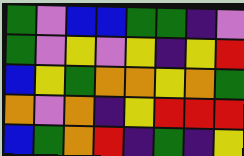[["green", "violet", "blue", "blue", "green", "green", "indigo", "violet"], ["green", "violet", "yellow", "violet", "yellow", "indigo", "yellow", "red"], ["blue", "yellow", "green", "orange", "orange", "yellow", "orange", "green"], ["orange", "violet", "orange", "indigo", "yellow", "red", "red", "red"], ["blue", "green", "orange", "red", "indigo", "green", "indigo", "yellow"]]